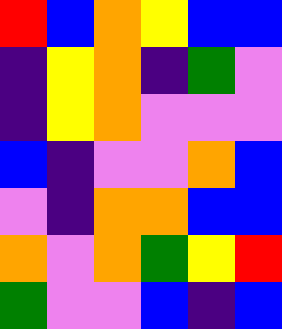[["red", "blue", "orange", "yellow", "blue", "blue"], ["indigo", "yellow", "orange", "indigo", "green", "violet"], ["indigo", "yellow", "orange", "violet", "violet", "violet"], ["blue", "indigo", "violet", "violet", "orange", "blue"], ["violet", "indigo", "orange", "orange", "blue", "blue"], ["orange", "violet", "orange", "green", "yellow", "red"], ["green", "violet", "violet", "blue", "indigo", "blue"]]